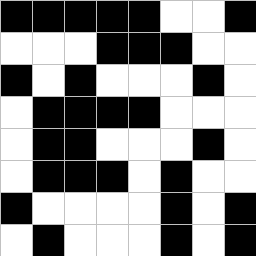[["black", "black", "black", "black", "black", "white", "white", "black"], ["white", "white", "white", "black", "black", "black", "white", "white"], ["black", "white", "black", "white", "white", "white", "black", "white"], ["white", "black", "black", "black", "black", "white", "white", "white"], ["white", "black", "black", "white", "white", "white", "black", "white"], ["white", "black", "black", "black", "white", "black", "white", "white"], ["black", "white", "white", "white", "white", "black", "white", "black"], ["white", "black", "white", "white", "white", "black", "white", "black"]]